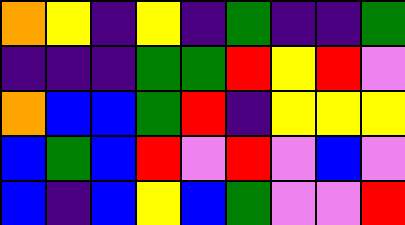[["orange", "yellow", "indigo", "yellow", "indigo", "green", "indigo", "indigo", "green"], ["indigo", "indigo", "indigo", "green", "green", "red", "yellow", "red", "violet"], ["orange", "blue", "blue", "green", "red", "indigo", "yellow", "yellow", "yellow"], ["blue", "green", "blue", "red", "violet", "red", "violet", "blue", "violet"], ["blue", "indigo", "blue", "yellow", "blue", "green", "violet", "violet", "red"]]